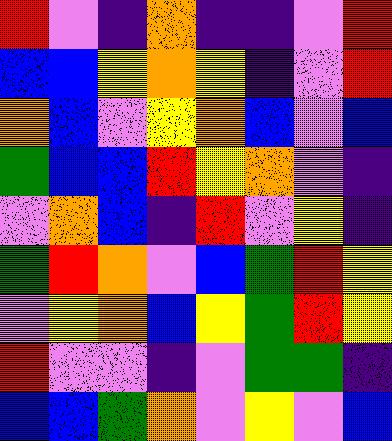[["red", "violet", "indigo", "orange", "indigo", "indigo", "violet", "red"], ["blue", "blue", "yellow", "orange", "yellow", "indigo", "violet", "red"], ["orange", "blue", "violet", "yellow", "orange", "blue", "violet", "blue"], ["green", "blue", "blue", "red", "yellow", "orange", "violet", "indigo"], ["violet", "orange", "blue", "indigo", "red", "violet", "yellow", "indigo"], ["green", "red", "orange", "violet", "blue", "green", "red", "yellow"], ["violet", "yellow", "orange", "blue", "yellow", "green", "red", "yellow"], ["red", "violet", "violet", "indigo", "violet", "green", "green", "indigo"], ["blue", "blue", "green", "orange", "violet", "yellow", "violet", "blue"]]